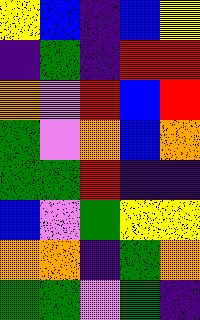[["yellow", "blue", "indigo", "blue", "yellow"], ["indigo", "green", "indigo", "red", "red"], ["orange", "violet", "red", "blue", "red"], ["green", "violet", "orange", "blue", "orange"], ["green", "green", "red", "indigo", "indigo"], ["blue", "violet", "green", "yellow", "yellow"], ["orange", "orange", "indigo", "green", "orange"], ["green", "green", "violet", "green", "indigo"]]